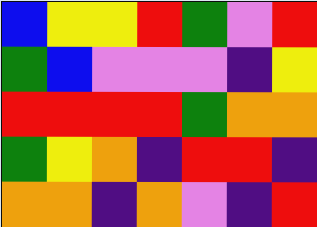[["blue", "yellow", "yellow", "red", "green", "violet", "red"], ["green", "blue", "violet", "violet", "violet", "indigo", "yellow"], ["red", "red", "red", "red", "green", "orange", "orange"], ["green", "yellow", "orange", "indigo", "red", "red", "indigo"], ["orange", "orange", "indigo", "orange", "violet", "indigo", "red"]]